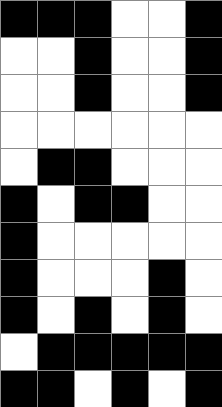[["black", "black", "black", "white", "white", "black"], ["white", "white", "black", "white", "white", "black"], ["white", "white", "black", "white", "white", "black"], ["white", "white", "white", "white", "white", "white"], ["white", "black", "black", "white", "white", "white"], ["black", "white", "black", "black", "white", "white"], ["black", "white", "white", "white", "white", "white"], ["black", "white", "white", "white", "black", "white"], ["black", "white", "black", "white", "black", "white"], ["white", "black", "black", "black", "black", "black"], ["black", "black", "white", "black", "white", "black"]]